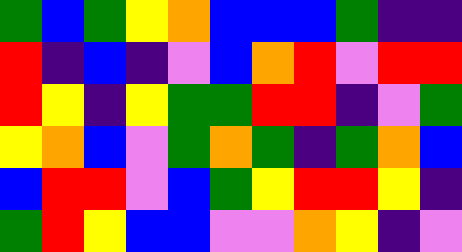[["green", "blue", "green", "yellow", "orange", "blue", "blue", "blue", "green", "indigo", "indigo"], ["red", "indigo", "blue", "indigo", "violet", "blue", "orange", "red", "violet", "red", "red"], ["red", "yellow", "indigo", "yellow", "green", "green", "red", "red", "indigo", "violet", "green"], ["yellow", "orange", "blue", "violet", "green", "orange", "green", "indigo", "green", "orange", "blue"], ["blue", "red", "red", "violet", "blue", "green", "yellow", "red", "red", "yellow", "indigo"], ["green", "red", "yellow", "blue", "blue", "violet", "violet", "orange", "yellow", "indigo", "violet"]]